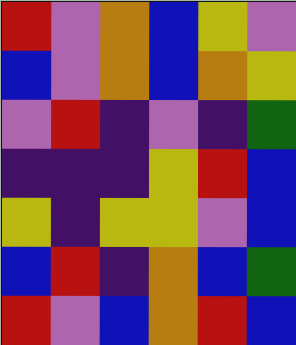[["red", "violet", "orange", "blue", "yellow", "violet"], ["blue", "violet", "orange", "blue", "orange", "yellow"], ["violet", "red", "indigo", "violet", "indigo", "green"], ["indigo", "indigo", "indigo", "yellow", "red", "blue"], ["yellow", "indigo", "yellow", "yellow", "violet", "blue"], ["blue", "red", "indigo", "orange", "blue", "green"], ["red", "violet", "blue", "orange", "red", "blue"]]